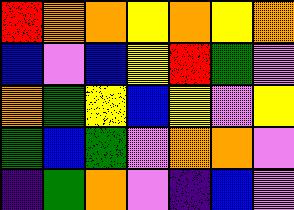[["red", "orange", "orange", "yellow", "orange", "yellow", "orange"], ["blue", "violet", "blue", "yellow", "red", "green", "violet"], ["orange", "green", "yellow", "blue", "yellow", "violet", "yellow"], ["green", "blue", "green", "violet", "orange", "orange", "violet"], ["indigo", "green", "orange", "violet", "indigo", "blue", "violet"]]